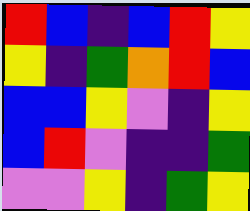[["red", "blue", "indigo", "blue", "red", "yellow"], ["yellow", "indigo", "green", "orange", "red", "blue"], ["blue", "blue", "yellow", "violet", "indigo", "yellow"], ["blue", "red", "violet", "indigo", "indigo", "green"], ["violet", "violet", "yellow", "indigo", "green", "yellow"]]